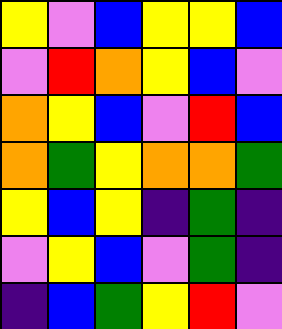[["yellow", "violet", "blue", "yellow", "yellow", "blue"], ["violet", "red", "orange", "yellow", "blue", "violet"], ["orange", "yellow", "blue", "violet", "red", "blue"], ["orange", "green", "yellow", "orange", "orange", "green"], ["yellow", "blue", "yellow", "indigo", "green", "indigo"], ["violet", "yellow", "blue", "violet", "green", "indigo"], ["indigo", "blue", "green", "yellow", "red", "violet"]]